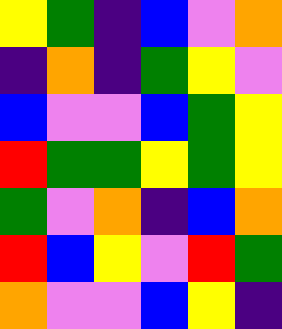[["yellow", "green", "indigo", "blue", "violet", "orange"], ["indigo", "orange", "indigo", "green", "yellow", "violet"], ["blue", "violet", "violet", "blue", "green", "yellow"], ["red", "green", "green", "yellow", "green", "yellow"], ["green", "violet", "orange", "indigo", "blue", "orange"], ["red", "blue", "yellow", "violet", "red", "green"], ["orange", "violet", "violet", "blue", "yellow", "indigo"]]